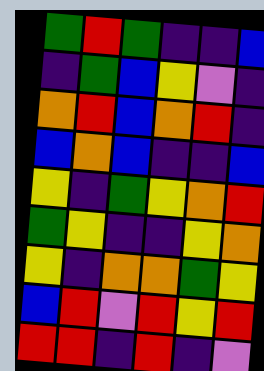[["green", "red", "green", "indigo", "indigo", "blue"], ["indigo", "green", "blue", "yellow", "violet", "indigo"], ["orange", "red", "blue", "orange", "red", "indigo"], ["blue", "orange", "blue", "indigo", "indigo", "blue"], ["yellow", "indigo", "green", "yellow", "orange", "red"], ["green", "yellow", "indigo", "indigo", "yellow", "orange"], ["yellow", "indigo", "orange", "orange", "green", "yellow"], ["blue", "red", "violet", "red", "yellow", "red"], ["red", "red", "indigo", "red", "indigo", "violet"]]